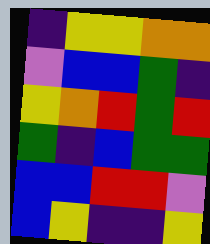[["indigo", "yellow", "yellow", "orange", "orange"], ["violet", "blue", "blue", "green", "indigo"], ["yellow", "orange", "red", "green", "red"], ["green", "indigo", "blue", "green", "green"], ["blue", "blue", "red", "red", "violet"], ["blue", "yellow", "indigo", "indigo", "yellow"]]